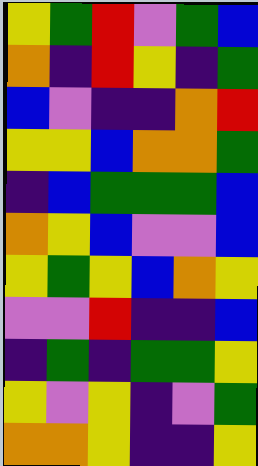[["yellow", "green", "red", "violet", "green", "blue"], ["orange", "indigo", "red", "yellow", "indigo", "green"], ["blue", "violet", "indigo", "indigo", "orange", "red"], ["yellow", "yellow", "blue", "orange", "orange", "green"], ["indigo", "blue", "green", "green", "green", "blue"], ["orange", "yellow", "blue", "violet", "violet", "blue"], ["yellow", "green", "yellow", "blue", "orange", "yellow"], ["violet", "violet", "red", "indigo", "indigo", "blue"], ["indigo", "green", "indigo", "green", "green", "yellow"], ["yellow", "violet", "yellow", "indigo", "violet", "green"], ["orange", "orange", "yellow", "indigo", "indigo", "yellow"]]